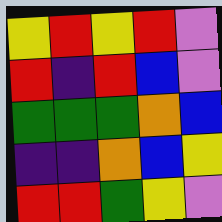[["yellow", "red", "yellow", "red", "violet"], ["red", "indigo", "red", "blue", "violet"], ["green", "green", "green", "orange", "blue"], ["indigo", "indigo", "orange", "blue", "yellow"], ["red", "red", "green", "yellow", "violet"]]